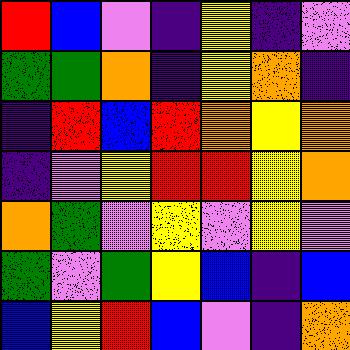[["red", "blue", "violet", "indigo", "yellow", "indigo", "violet"], ["green", "green", "orange", "indigo", "yellow", "orange", "indigo"], ["indigo", "red", "blue", "red", "orange", "yellow", "orange"], ["indigo", "violet", "yellow", "red", "red", "yellow", "orange"], ["orange", "green", "violet", "yellow", "violet", "yellow", "violet"], ["green", "violet", "green", "yellow", "blue", "indigo", "blue"], ["blue", "yellow", "red", "blue", "violet", "indigo", "orange"]]